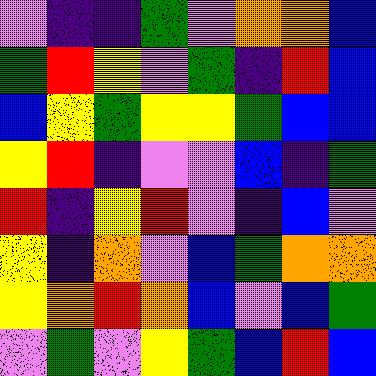[["violet", "indigo", "indigo", "green", "violet", "orange", "orange", "blue"], ["green", "red", "yellow", "violet", "green", "indigo", "red", "blue"], ["blue", "yellow", "green", "yellow", "yellow", "green", "blue", "blue"], ["yellow", "red", "indigo", "violet", "violet", "blue", "indigo", "green"], ["red", "indigo", "yellow", "red", "violet", "indigo", "blue", "violet"], ["yellow", "indigo", "orange", "violet", "blue", "green", "orange", "orange"], ["yellow", "orange", "red", "orange", "blue", "violet", "blue", "green"], ["violet", "green", "violet", "yellow", "green", "blue", "red", "blue"]]